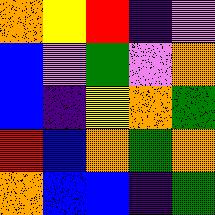[["orange", "yellow", "red", "indigo", "violet"], ["blue", "violet", "green", "violet", "orange"], ["blue", "indigo", "yellow", "orange", "green"], ["red", "blue", "orange", "green", "orange"], ["orange", "blue", "blue", "indigo", "green"]]